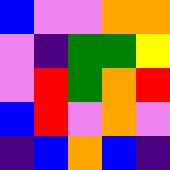[["blue", "violet", "violet", "orange", "orange"], ["violet", "indigo", "green", "green", "yellow"], ["violet", "red", "green", "orange", "red"], ["blue", "red", "violet", "orange", "violet"], ["indigo", "blue", "orange", "blue", "indigo"]]